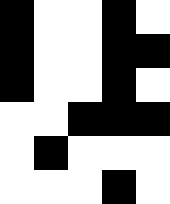[["black", "white", "white", "black", "white"], ["black", "white", "white", "black", "black"], ["black", "white", "white", "black", "white"], ["white", "white", "black", "black", "black"], ["white", "black", "white", "white", "white"], ["white", "white", "white", "black", "white"]]